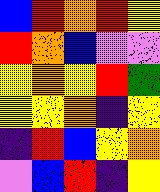[["blue", "red", "orange", "red", "yellow"], ["red", "orange", "blue", "violet", "violet"], ["yellow", "orange", "yellow", "red", "green"], ["yellow", "yellow", "orange", "indigo", "yellow"], ["indigo", "red", "blue", "yellow", "orange"], ["violet", "blue", "red", "indigo", "yellow"]]